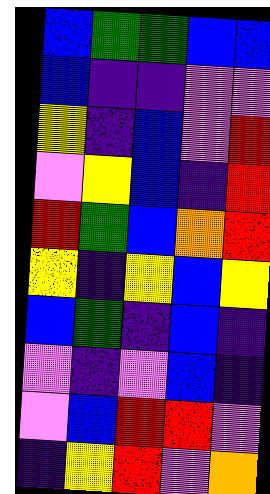[["blue", "green", "green", "blue", "blue"], ["blue", "indigo", "indigo", "violet", "violet"], ["yellow", "indigo", "blue", "violet", "red"], ["violet", "yellow", "blue", "indigo", "red"], ["red", "green", "blue", "orange", "red"], ["yellow", "indigo", "yellow", "blue", "yellow"], ["blue", "green", "indigo", "blue", "indigo"], ["violet", "indigo", "violet", "blue", "indigo"], ["violet", "blue", "red", "red", "violet"], ["indigo", "yellow", "red", "violet", "orange"]]